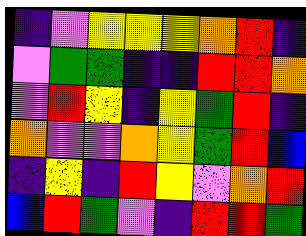[["indigo", "violet", "yellow", "yellow", "yellow", "orange", "red", "indigo"], ["violet", "green", "green", "indigo", "indigo", "red", "red", "orange"], ["violet", "red", "yellow", "indigo", "yellow", "green", "red", "indigo"], ["orange", "violet", "violet", "orange", "yellow", "green", "red", "blue"], ["indigo", "yellow", "indigo", "red", "yellow", "violet", "orange", "red"], ["blue", "red", "green", "violet", "indigo", "red", "red", "green"]]